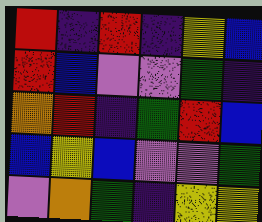[["red", "indigo", "red", "indigo", "yellow", "blue"], ["red", "blue", "violet", "violet", "green", "indigo"], ["orange", "red", "indigo", "green", "red", "blue"], ["blue", "yellow", "blue", "violet", "violet", "green"], ["violet", "orange", "green", "indigo", "yellow", "yellow"]]